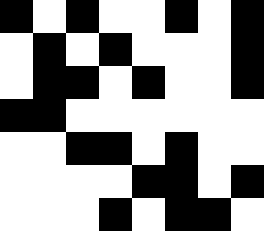[["black", "white", "black", "white", "white", "black", "white", "black"], ["white", "black", "white", "black", "white", "white", "white", "black"], ["white", "black", "black", "white", "black", "white", "white", "black"], ["black", "black", "white", "white", "white", "white", "white", "white"], ["white", "white", "black", "black", "white", "black", "white", "white"], ["white", "white", "white", "white", "black", "black", "white", "black"], ["white", "white", "white", "black", "white", "black", "black", "white"]]